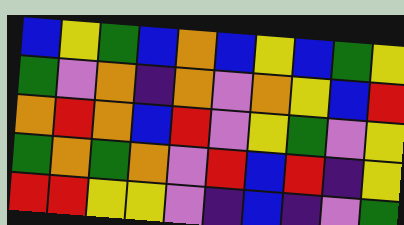[["blue", "yellow", "green", "blue", "orange", "blue", "yellow", "blue", "green", "yellow"], ["green", "violet", "orange", "indigo", "orange", "violet", "orange", "yellow", "blue", "red"], ["orange", "red", "orange", "blue", "red", "violet", "yellow", "green", "violet", "yellow"], ["green", "orange", "green", "orange", "violet", "red", "blue", "red", "indigo", "yellow"], ["red", "red", "yellow", "yellow", "violet", "indigo", "blue", "indigo", "violet", "green"]]